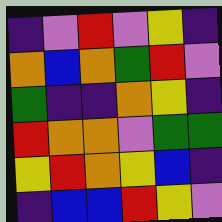[["indigo", "violet", "red", "violet", "yellow", "indigo"], ["orange", "blue", "orange", "green", "red", "violet"], ["green", "indigo", "indigo", "orange", "yellow", "indigo"], ["red", "orange", "orange", "violet", "green", "green"], ["yellow", "red", "orange", "yellow", "blue", "indigo"], ["indigo", "blue", "blue", "red", "yellow", "violet"]]